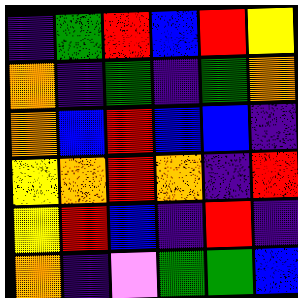[["indigo", "green", "red", "blue", "red", "yellow"], ["orange", "indigo", "green", "indigo", "green", "orange"], ["orange", "blue", "red", "blue", "blue", "indigo"], ["yellow", "orange", "red", "orange", "indigo", "red"], ["yellow", "red", "blue", "indigo", "red", "indigo"], ["orange", "indigo", "violet", "green", "green", "blue"]]